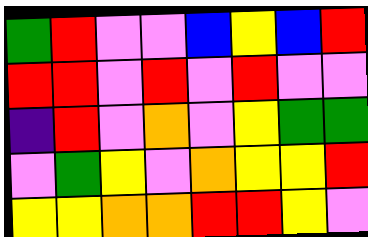[["green", "red", "violet", "violet", "blue", "yellow", "blue", "red"], ["red", "red", "violet", "red", "violet", "red", "violet", "violet"], ["indigo", "red", "violet", "orange", "violet", "yellow", "green", "green"], ["violet", "green", "yellow", "violet", "orange", "yellow", "yellow", "red"], ["yellow", "yellow", "orange", "orange", "red", "red", "yellow", "violet"]]